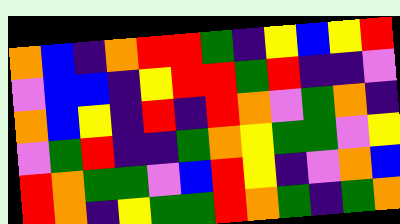[["orange", "blue", "indigo", "orange", "red", "red", "green", "indigo", "yellow", "blue", "yellow", "red"], ["violet", "blue", "blue", "indigo", "yellow", "red", "red", "green", "red", "indigo", "indigo", "violet"], ["orange", "blue", "yellow", "indigo", "red", "indigo", "red", "orange", "violet", "green", "orange", "indigo"], ["violet", "green", "red", "indigo", "indigo", "green", "orange", "yellow", "green", "green", "violet", "yellow"], ["red", "orange", "green", "green", "violet", "blue", "red", "yellow", "indigo", "violet", "orange", "blue"], ["red", "orange", "indigo", "yellow", "green", "green", "red", "orange", "green", "indigo", "green", "orange"]]